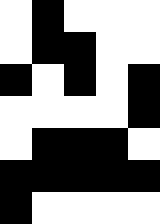[["white", "black", "white", "white", "white"], ["white", "black", "black", "white", "white"], ["black", "white", "black", "white", "black"], ["white", "white", "white", "white", "black"], ["white", "black", "black", "black", "white"], ["black", "black", "black", "black", "black"], ["black", "white", "white", "white", "white"]]